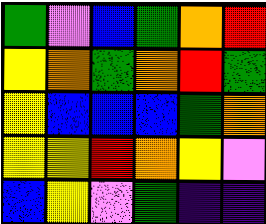[["green", "violet", "blue", "green", "orange", "red"], ["yellow", "orange", "green", "orange", "red", "green"], ["yellow", "blue", "blue", "blue", "green", "orange"], ["yellow", "yellow", "red", "orange", "yellow", "violet"], ["blue", "yellow", "violet", "green", "indigo", "indigo"]]